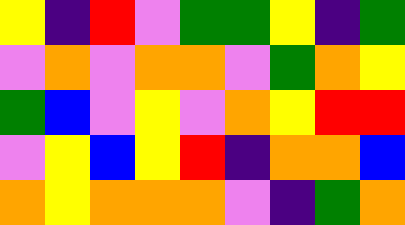[["yellow", "indigo", "red", "violet", "green", "green", "yellow", "indigo", "green"], ["violet", "orange", "violet", "orange", "orange", "violet", "green", "orange", "yellow"], ["green", "blue", "violet", "yellow", "violet", "orange", "yellow", "red", "red"], ["violet", "yellow", "blue", "yellow", "red", "indigo", "orange", "orange", "blue"], ["orange", "yellow", "orange", "orange", "orange", "violet", "indigo", "green", "orange"]]